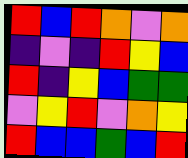[["red", "blue", "red", "orange", "violet", "orange"], ["indigo", "violet", "indigo", "red", "yellow", "blue"], ["red", "indigo", "yellow", "blue", "green", "green"], ["violet", "yellow", "red", "violet", "orange", "yellow"], ["red", "blue", "blue", "green", "blue", "red"]]